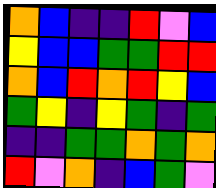[["orange", "blue", "indigo", "indigo", "red", "violet", "blue"], ["yellow", "blue", "blue", "green", "green", "red", "red"], ["orange", "blue", "red", "orange", "red", "yellow", "blue"], ["green", "yellow", "indigo", "yellow", "green", "indigo", "green"], ["indigo", "indigo", "green", "green", "orange", "green", "orange"], ["red", "violet", "orange", "indigo", "blue", "green", "violet"]]